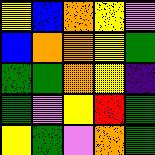[["yellow", "blue", "orange", "yellow", "violet"], ["blue", "orange", "orange", "yellow", "green"], ["green", "green", "orange", "yellow", "indigo"], ["green", "violet", "yellow", "red", "green"], ["yellow", "green", "violet", "orange", "green"]]